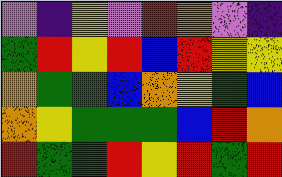[["violet", "indigo", "yellow", "violet", "red", "orange", "violet", "indigo"], ["green", "red", "yellow", "red", "blue", "red", "yellow", "yellow"], ["orange", "green", "green", "blue", "orange", "yellow", "green", "blue"], ["orange", "yellow", "green", "green", "green", "blue", "red", "orange"], ["red", "green", "green", "red", "yellow", "red", "green", "red"]]